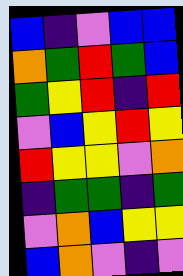[["blue", "indigo", "violet", "blue", "blue"], ["orange", "green", "red", "green", "blue"], ["green", "yellow", "red", "indigo", "red"], ["violet", "blue", "yellow", "red", "yellow"], ["red", "yellow", "yellow", "violet", "orange"], ["indigo", "green", "green", "indigo", "green"], ["violet", "orange", "blue", "yellow", "yellow"], ["blue", "orange", "violet", "indigo", "violet"]]